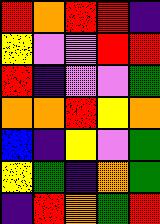[["red", "orange", "red", "red", "indigo"], ["yellow", "violet", "violet", "red", "red"], ["red", "indigo", "violet", "violet", "green"], ["orange", "orange", "red", "yellow", "orange"], ["blue", "indigo", "yellow", "violet", "green"], ["yellow", "green", "indigo", "orange", "green"], ["indigo", "red", "orange", "green", "red"]]